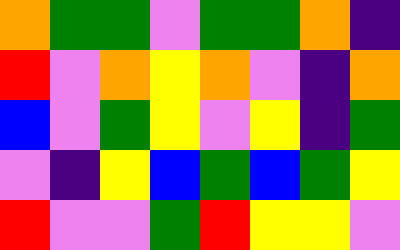[["orange", "green", "green", "violet", "green", "green", "orange", "indigo"], ["red", "violet", "orange", "yellow", "orange", "violet", "indigo", "orange"], ["blue", "violet", "green", "yellow", "violet", "yellow", "indigo", "green"], ["violet", "indigo", "yellow", "blue", "green", "blue", "green", "yellow"], ["red", "violet", "violet", "green", "red", "yellow", "yellow", "violet"]]